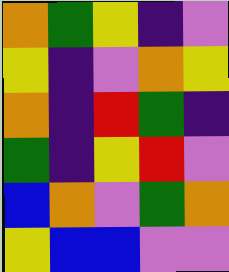[["orange", "green", "yellow", "indigo", "violet"], ["yellow", "indigo", "violet", "orange", "yellow"], ["orange", "indigo", "red", "green", "indigo"], ["green", "indigo", "yellow", "red", "violet"], ["blue", "orange", "violet", "green", "orange"], ["yellow", "blue", "blue", "violet", "violet"]]